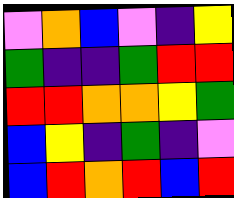[["violet", "orange", "blue", "violet", "indigo", "yellow"], ["green", "indigo", "indigo", "green", "red", "red"], ["red", "red", "orange", "orange", "yellow", "green"], ["blue", "yellow", "indigo", "green", "indigo", "violet"], ["blue", "red", "orange", "red", "blue", "red"]]